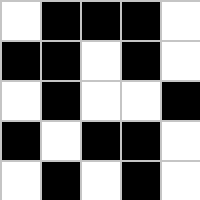[["white", "black", "black", "black", "white"], ["black", "black", "white", "black", "white"], ["white", "black", "white", "white", "black"], ["black", "white", "black", "black", "white"], ["white", "black", "white", "black", "white"]]